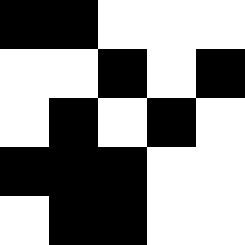[["black", "black", "white", "white", "white"], ["white", "white", "black", "white", "black"], ["white", "black", "white", "black", "white"], ["black", "black", "black", "white", "white"], ["white", "black", "black", "white", "white"]]